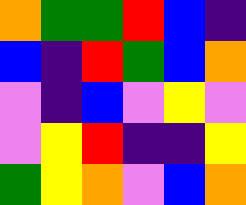[["orange", "green", "green", "red", "blue", "indigo"], ["blue", "indigo", "red", "green", "blue", "orange"], ["violet", "indigo", "blue", "violet", "yellow", "violet"], ["violet", "yellow", "red", "indigo", "indigo", "yellow"], ["green", "yellow", "orange", "violet", "blue", "orange"]]